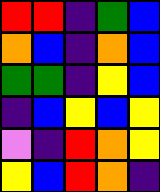[["red", "red", "indigo", "green", "blue"], ["orange", "blue", "indigo", "orange", "blue"], ["green", "green", "indigo", "yellow", "blue"], ["indigo", "blue", "yellow", "blue", "yellow"], ["violet", "indigo", "red", "orange", "yellow"], ["yellow", "blue", "red", "orange", "indigo"]]